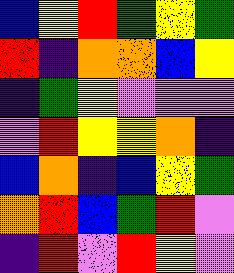[["blue", "yellow", "red", "green", "yellow", "green"], ["red", "indigo", "orange", "orange", "blue", "yellow"], ["indigo", "green", "yellow", "violet", "violet", "violet"], ["violet", "red", "yellow", "yellow", "orange", "indigo"], ["blue", "orange", "indigo", "blue", "yellow", "green"], ["orange", "red", "blue", "green", "red", "violet"], ["indigo", "red", "violet", "red", "yellow", "violet"]]